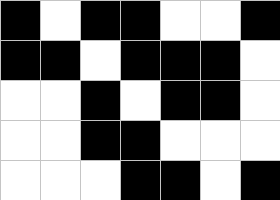[["black", "white", "black", "black", "white", "white", "black"], ["black", "black", "white", "black", "black", "black", "white"], ["white", "white", "black", "white", "black", "black", "white"], ["white", "white", "black", "black", "white", "white", "white"], ["white", "white", "white", "black", "black", "white", "black"]]